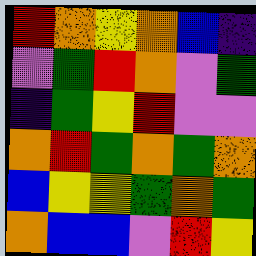[["red", "orange", "yellow", "orange", "blue", "indigo"], ["violet", "green", "red", "orange", "violet", "green"], ["indigo", "green", "yellow", "red", "violet", "violet"], ["orange", "red", "green", "orange", "green", "orange"], ["blue", "yellow", "yellow", "green", "orange", "green"], ["orange", "blue", "blue", "violet", "red", "yellow"]]